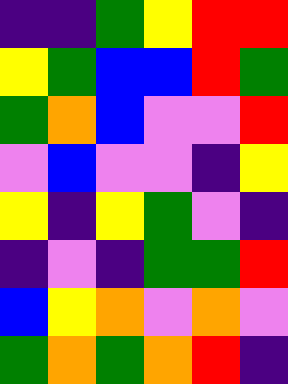[["indigo", "indigo", "green", "yellow", "red", "red"], ["yellow", "green", "blue", "blue", "red", "green"], ["green", "orange", "blue", "violet", "violet", "red"], ["violet", "blue", "violet", "violet", "indigo", "yellow"], ["yellow", "indigo", "yellow", "green", "violet", "indigo"], ["indigo", "violet", "indigo", "green", "green", "red"], ["blue", "yellow", "orange", "violet", "orange", "violet"], ["green", "orange", "green", "orange", "red", "indigo"]]